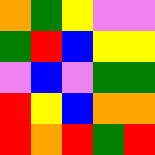[["orange", "green", "yellow", "violet", "violet"], ["green", "red", "blue", "yellow", "yellow"], ["violet", "blue", "violet", "green", "green"], ["red", "yellow", "blue", "orange", "orange"], ["red", "orange", "red", "green", "red"]]